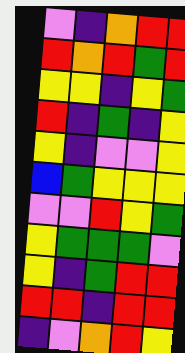[["violet", "indigo", "orange", "red", "red"], ["red", "orange", "red", "green", "red"], ["yellow", "yellow", "indigo", "yellow", "green"], ["red", "indigo", "green", "indigo", "yellow"], ["yellow", "indigo", "violet", "violet", "yellow"], ["blue", "green", "yellow", "yellow", "yellow"], ["violet", "violet", "red", "yellow", "green"], ["yellow", "green", "green", "green", "violet"], ["yellow", "indigo", "green", "red", "red"], ["red", "red", "indigo", "red", "red"], ["indigo", "violet", "orange", "red", "yellow"]]